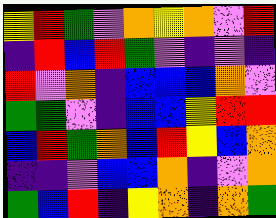[["yellow", "red", "green", "violet", "orange", "yellow", "orange", "violet", "red"], ["indigo", "red", "blue", "red", "green", "violet", "indigo", "violet", "indigo"], ["red", "violet", "orange", "indigo", "blue", "blue", "blue", "orange", "violet"], ["green", "green", "violet", "indigo", "blue", "blue", "yellow", "red", "red"], ["blue", "red", "green", "orange", "blue", "red", "yellow", "blue", "orange"], ["indigo", "indigo", "violet", "blue", "blue", "orange", "indigo", "violet", "orange"], ["green", "blue", "red", "indigo", "yellow", "orange", "indigo", "orange", "green"]]